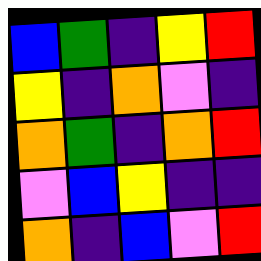[["blue", "green", "indigo", "yellow", "red"], ["yellow", "indigo", "orange", "violet", "indigo"], ["orange", "green", "indigo", "orange", "red"], ["violet", "blue", "yellow", "indigo", "indigo"], ["orange", "indigo", "blue", "violet", "red"]]